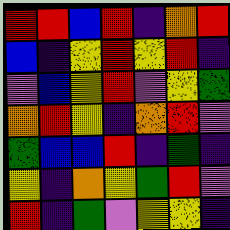[["red", "red", "blue", "red", "indigo", "orange", "red"], ["blue", "indigo", "yellow", "red", "yellow", "red", "indigo"], ["violet", "blue", "yellow", "red", "violet", "yellow", "green"], ["orange", "red", "yellow", "indigo", "orange", "red", "violet"], ["green", "blue", "blue", "red", "indigo", "green", "indigo"], ["yellow", "indigo", "orange", "yellow", "green", "red", "violet"], ["red", "indigo", "green", "violet", "yellow", "yellow", "indigo"]]